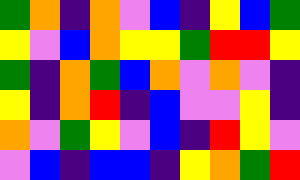[["green", "orange", "indigo", "orange", "violet", "blue", "indigo", "yellow", "blue", "green"], ["yellow", "violet", "blue", "orange", "yellow", "yellow", "green", "red", "red", "yellow"], ["green", "indigo", "orange", "green", "blue", "orange", "violet", "orange", "violet", "indigo"], ["yellow", "indigo", "orange", "red", "indigo", "blue", "violet", "violet", "yellow", "indigo"], ["orange", "violet", "green", "yellow", "violet", "blue", "indigo", "red", "yellow", "violet"], ["violet", "blue", "indigo", "blue", "blue", "indigo", "yellow", "orange", "green", "red"]]